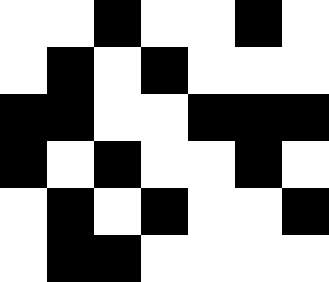[["white", "white", "black", "white", "white", "black", "white"], ["white", "black", "white", "black", "white", "white", "white"], ["black", "black", "white", "white", "black", "black", "black"], ["black", "white", "black", "white", "white", "black", "white"], ["white", "black", "white", "black", "white", "white", "black"], ["white", "black", "black", "white", "white", "white", "white"]]